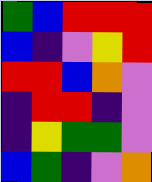[["green", "blue", "red", "red", "red"], ["blue", "indigo", "violet", "yellow", "red"], ["red", "red", "blue", "orange", "violet"], ["indigo", "red", "red", "indigo", "violet"], ["indigo", "yellow", "green", "green", "violet"], ["blue", "green", "indigo", "violet", "orange"]]